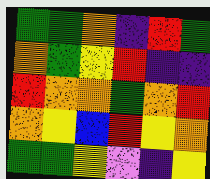[["green", "green", "orange", "indigo", "red", "green"], ["orange", "green", "yellow", "red", "indigo", "indigo"], ["red", "orange", "orange", "green", "orange", "red"], ["orange", "yellow", "blue", "red", "yellow", "orange"], ["green", "green", "yellow", "violet", "indigo", "yellow"]]